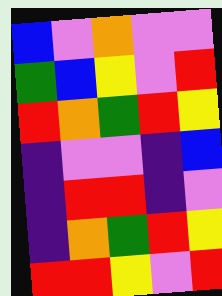[["blue", "violet", "orange", "violet", "violet"], ["green", "blue", "yellow", "violet", "red"], ["red", "orange", "green", "red", "yellow"], ["indigo", "violet", "violet", "indigo", "blue"], ["indigo", "red", "red", "indigo", "violet"], ["indigo", "orange", "green", "red", "yellow"], ["red", "red", "yellow", "violet", "red"]]